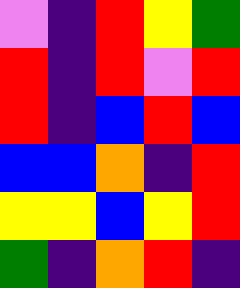[["violet", "indigo", "red", "yellow", "green"], ["red", "indigo", "red", "violet", "red"], ["red", "indigo", "blue", "red", "blue"], ["blue", "blue", "orange", "indigo", "red"], ["yellow", "yellow", "blue", "yellow", "red"], ["green", "indigo", "orange", "red", "indigo"]]